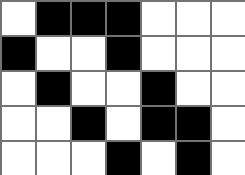[["white", "black", "black", "black", "white", "white", "white"], ["black", "white", "white", "black", "white", "white", "white"], ["white", "black", "white", "white", "black", "white", "white"], ["white", "white", "black", "white", "black", "black", "white"], ["white", "white", "white", "black", "white", "black", "white"]]